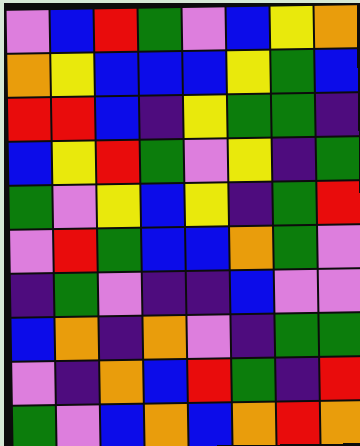[["violet", "blue", "red", "green", "violet", "blue", "yellow", "orange"], ["orange", "yellow", "blue", "blue", "blue", "yellow", "green", "blue"], ["red", "red", "blue", "indigo", "yellow", "green", "green", "indigo"], ["blue", "yellow", "red", "green", "violet", "yellow", "indigo", "green"], ["green", "violet", "yellow", "blue", "yellow", "indigo", "green", "red"], ["violet", "red", "green", "blue", "blue", "orange", "green", "violet"], ["indigo", "green", "violet", "indigo", "indigo", "blue", "violet", "violet"], ["blue", "orange", "indigo", "orange", "violet", "indigo", "green", "green"], ["violet", "indigo", "orange", "blue", "red", "green", "indigo", "red"], ["green", "violet", "blue", "orange", "blue", "orange", "red", "orange"]]